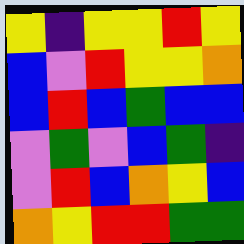[["yellow", "indigo", "yellow", "yellow", "red", "yellow"], ["blue", "violet", "red", "yellow", "yellow", "orange"], ["blue", "red", "blue", "green", "blue", "blue"], ["violet", "green", "violet", "blue", "green", "indigo"], ["violet", "red", "blue", "orange", "yellow", "blue"], ["orange", "yellow", "red", "red", "green", "green"]]